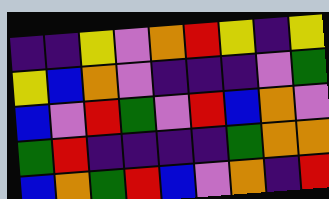[["indigo", "indigo", "yellow", "violet", "orange", "red", "yellow", "indigo", "yellow"], ["yellow", "blue", "orange", "violet", "indigo", "indigo", "indigo", "violet", "green"], ["blue", "violet", "red", "green", "violet", "red", "blue", "orange", "violet"], ["green", "red", "indigo", "indigo", "indigo", "indigo", "green", "orange", "orange"], ["blue", "orange", "green", "red", "blue", "violet", "orange", "indigo", "red"]]